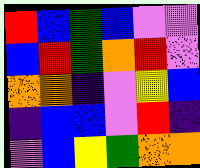[["red", "blue", "green", "blue", "violet", "violet"], ["blue", "red", "green", "orange", "red", "violet"], ["orange", "orange", "indigo", "violet", "yellow", "blue"], ["indigo", "blue", "blue", "violet", "red", "indigo"], ["violet", "blue", "yellow", "green", "orange", "orange"]]